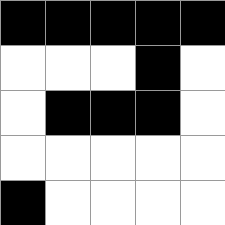[["black", "black", "black", "black", "black"], ["white", "white", "white", "black", "white"], ["white", "black", "black", "black", "white"], ["white", "white", "white", "white", "white"], ["black", "white", "white", "white", "white"]]